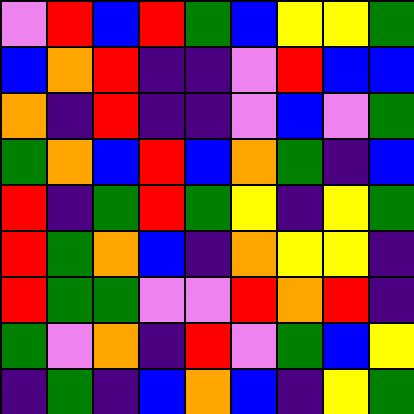[["violet", "red", "blue", "red", "green", "blue", "yellow", "yellow", "green"], ["blue", "orange", "red", "indigo", "indigo", "violet", "red", "blue", "blue"], ["orange", "indigo", "red", "indigo", "indigo", "violet", "blue", "violet", "green"], ["green", "orange", "blue", "red", "blue", "orange", "green", "indigo", "blue"], ["red", "indigo", "green", "red", "green", "yellow", "indigo", "yellow", "green"], ["red", "green", "orange", "blue", "indigo", "orange", "yellow", "yellow", "indigo"], ["red", "green", "green", "violet", "violet", "red", "orange", "red", "indigo"], ["green", "violet", "orange", "indigo", "red", "violet", "green", "blue", "yellow"], ["indigo", "green", "indigo", "blue", "orange", "blue", "indigo", "yellow", "green"]]